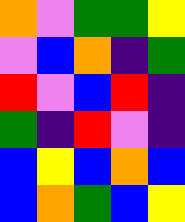[["orange", "violet", "green", "green", "yellow"], ["violet", "blue", "orange", "indigo", "green"], ["red", "violet", "blue", "red", "indigo"], ["green", "indigo", "red", "violet", "indigo"], ["blue", "yellow", "blue", "orange", "blue"], ["blue", "orange", "green", "blue", "yellow"]]